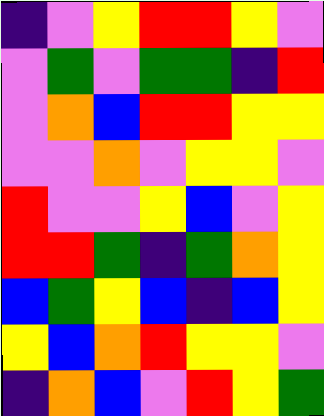[["indigo", "violet", "yellow", "red", "red", "yellow", "violet"], ["violet", "green", "violet", "green", "green", "indigo", "red"], ["violet", "orange", "blue", "red", "red", "yellow", "yellow"], ["violet", "violet", "orange", "violet", "yellow", "yellow", "violet"], ["red", "violet", "violet", "yellow", "blue", "violet", "yellow"], ["red", "red", "green", "indigo", "green", "orange", "yellow"], ["blue", "green", "yellow", "blue", "indigo", "blue", "yellow"], ["yellow", "blue", "orange", "red", "yellow", "yellow", "violet"], ["indigo", "orange", "blue", "violet", "red", "yellow", "green"]]